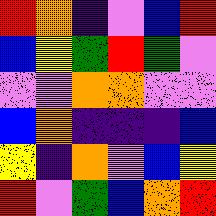[["red", "orange", "indigo", "violet", "blue", "red"], ["blue", "yellow", "green", "red", "green", "violet"], ["violet", "violet", "orange", "orange", "violet", "violet"], ["blue", "orange", "indigo", "indigo", "indigo", "blue"], ["yellow", "indigo", "orange", "violet", "blue", "yellow"], ["red", "violet", "green", "blue", "orange", "red"]]